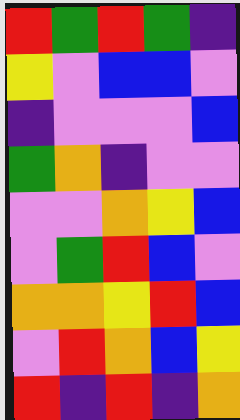[["red", "green", "red", "green", "indigo"], ["yellow", "violet", "blue", "blue", "violet"], ["indigo", "violet", "violet", "violet", "blue"], ["green", "orange", "indigo", "violet", "violet"], ["violet", "violet", "orange", "yellow", "blue"], ["violet", "green", "red", "blue", "violet"], ["orange", "orange", "yellow", "red", "blue"], ["violet", "red", "orange", "blue", "yellow"], ["red", "indigo", "red", "indigo", "orange"]]